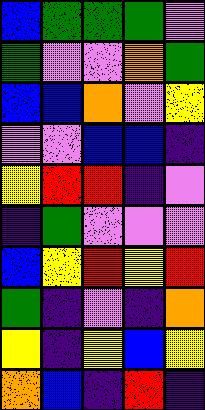[["blue", "green", "green", "green", "violet"], ["green", "violet", "violet", "orange", "green"], ["blue", "blue", "orange", "violet", "yellow"], ["violet", "violet", "blue", "blue", "indigo"], ["yellow", "red", "red", "indigo", "violet"], ["indigo", "green", "violet", "violet", "violet"], ["blue", "yellow", "red", "yellow", "red"], ["green", "indigo", "violet", "indigo", "orange"], ["yellow", "indigo", "yellow", "blue", "yellow"], ["orange", "blue", "indigo", "red", "indigo"]]